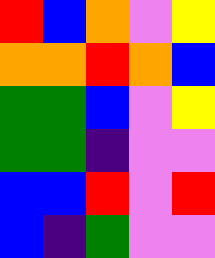[["red", "blue", "orange", "violet", "yellow"], ["orange", "orange", "red", "orange", "blue"], ["green", "green", "blue", "violet", "yellow"], ["green", "green", "indigo", "violet", "violet"], ["blue", "blue", "red", "violet", "red"], ["blue", "indigo", "green", "violet", "violet"]]